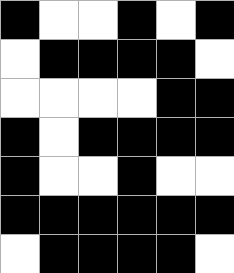[["black", "white", "white", "black", "white", "black"], ["white", "black", "black", "black", "black", "white"], ["white", "white", "white", "white", "black", "black"], ["black", "white", "black", "black", "black", "black"], ["black", "white", "white", "black", "white", "white"], ["black", "black", "black", "black", "black", "black"], ["white", "black", "black", "black", "black", "white"]]